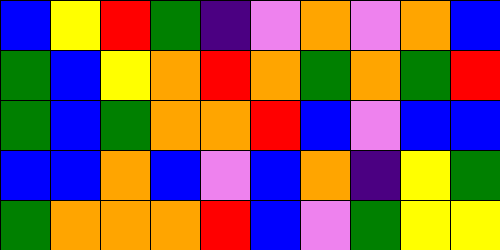[["blue", "yellow", "red", "green", "indigo", "violet", "orange", "violet", "orange", "blue"], ["green", "blue", "yellow", "orange", "red", "orange", "green", "orange", "green", "red"], ["green", "blue", "green", "orange", "orange", "red", "blue", "violet", "blue", "blue"], ["blue", "blue", "orange", "blue", "violet", "blue", "orange", "indigo", "yellow", "green"], ["green", "orange", "orange", "orange", "red", "blue", "violet", "green", "yellow", "yellow"]]